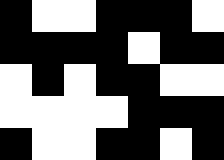[["black", "white", "white", "black", "black", "black", "white"], ["black", "black", "black", "black", "white", "black", "black"], ["white", "black", "white", "black", "black", "white", "white"], ["white", "white", "white", "white", "black", "black", "black"], ["black", "white", "white", "black", "black", "white", "black"]]